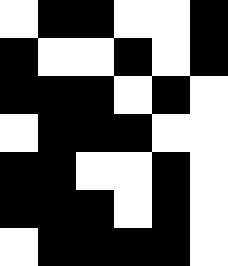[["white", "black", "black", "white", "white", "black"], ["black", "white", "white", "black", "white", "black"], ["black", "black", "black", "white", "black", "white"], ["white", "black", "black", "black", "white", "white"], ["black", "black", "white", "white", "black", "white"], ["black", "black", "black", "white", "black", "white"], ["white", "black", "black", "black", "black", "white"]]